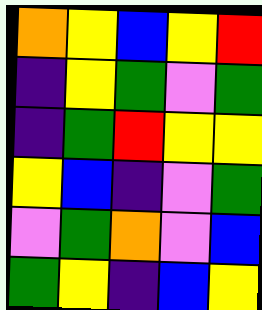[["orange", "yellow", "blue", "yellow", "red"], ["indigo", "yellow", "green", "violet", "green"], ["indigo", "green", "red", "yellow", "yellow"], ["yellow", "blue", "indigo", "violet", "green"], ["violet", "green", "orange", "violet", "blue"], ["green", "yellow", "indigo", "blue", "yellow"]]